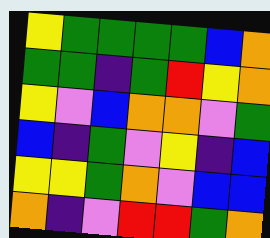[["yellow", "green", "green", "green", "green", "blue", "orange"], ["green", "green", "indigo", "green", "red", "yellow", "orange"], ["yellow", "violet", "blue", "orange", "orange", "violet", "green"], ["blue", "indigo", "green", "violet", "yellow", "indigo", "blue"], ["yellow", "yellow", "green", "orange", "violet", "blue", "blue"], ["orange", "indigo", "violet", "red", "red", "green", "orange"]]